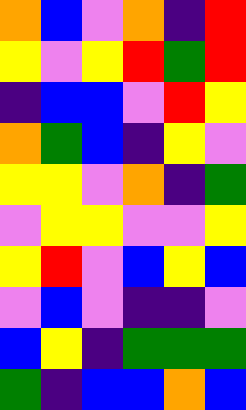[["orange", "blue", "violet", "orange", "indigo", "red"], ["yellow", "violet", "yellow", "red", "green", "red"], ["indigo", "blue", "blue", "violet", "red", "yellow"], ["orange", "green", "blue", "indigo", "yellow", "violet"], ["yellow", "yellow", "violet", "orange", "indigo", "green"], ["violet", "yellow", "yellow", "violet", "violet", "yellow"], ["yellow", "red", "violet", "blue", "yellow", "blue"], ["violet", "blue", "violet", "indigo", "indigo", "violet"], ["blue", "yellow", "indigo", "green", "green", "green"], ["green", "indigo", "blue", "blue", "orange", "blue"]]